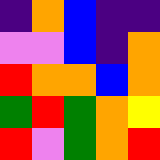[["indigo", "orange", "blue", "indigo", "indigo"], ["violet", "violet", "blue", "indigo", "orange"], ["red", "orange", "orange", "blue", "orange"], ["green", "red", "green", "orange", "yellow"], ["red", "violet", "green", "orange", "red"]]